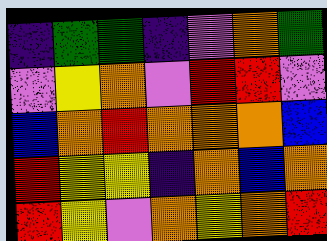[["indigo", "green", "green", "indigo", "violet", "orange", "green"], ["violet", "yellow", "orange", "violet", "red", "red", "violet"], ["blue", "orange", "red", "orange", "orange", "orange", "blue"], ["red", "yellow", "yellow", "indigo", "orange", "blue", "orange"], ["red", "yellow", "violet", "orange", "yellow", "orange", "red"]]